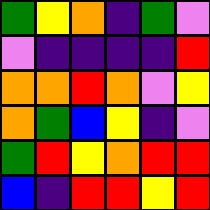[["green", "yellow", "orange", "indigo", "green", "violet"], ["violet", "indigo", "indigo", "indigo", "indigo", "red"], ["orange", "orange", "red", "orange", "violet", "yellow"], ["orange", "green", "blue", "yellow", "indigo", "violet"], ["green", "red", "yellow", "orange", "red", "red"], ["blue", "indigo", "red", "red", "yellow", "red"]]